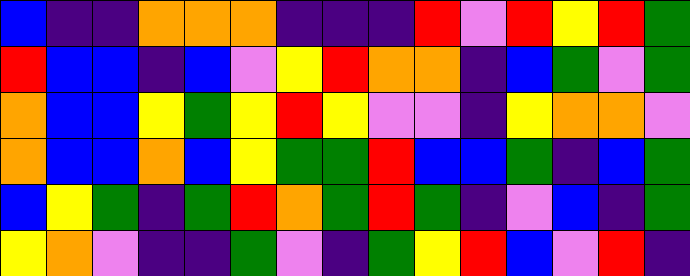[["blue", "indigo", "indigo", "orange", "orange", "orange", "indigo", "indigo", "indigo", "red", "violet", "red", "yellow", "red", "green"], ["red", "blue", "blue", "indigo", "blue", "violet", "yellow", "red", "orange", "orange", "indigo", "blue", "green", "violet", "green"], ["orange", "blue", "blue", "yellow", "green", "yellow", "red", "yellow", "violet", "violet", "indigo", "yellow", "orange", "orange", "violet"], ["orange", "blue", "blue", "orange", "blue", "yellow", "green", "green", "red", "blue", "blue", "green", "indigo", "blue", "green"], ["blue", "yellow", "green", "indigo", "green", "red", "orange", "green", "red", "green", "indigo", "violet", "blue", "indigo", "green"], ["yellow", "orange", "violet", "indigo", "indigo", "green", "violet", "indigo", "green", "yellow", "red", "blue", "violet", "red", "indigo"]]